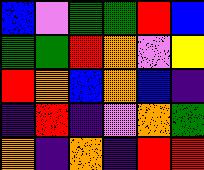[["blue", "violet", "green", "green", "red", "blue"], ["green", "green", "red", "orange", "violet", "yellow"], ["red", "orange", "blue", "orange", "blue", "indigo"], ["indigo", "red", "indigo", "violet", "orange", "green"], ["orange", "indigo", "orange", "indigo", "red", "red"]]